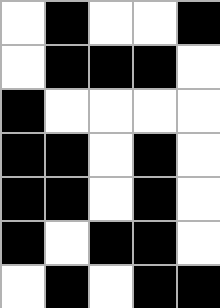[["white", "black", "white", "white", "black"], ["white", "black", "black", "black", "white"], ["black", "white", "white", "white", "white"], ["black", "black", "white", "black", "white"], ["black", "black", "white", "black", "white"], ["black", "white", "black", "black", "white"], ["white", "black", "white", "black", "black"]]